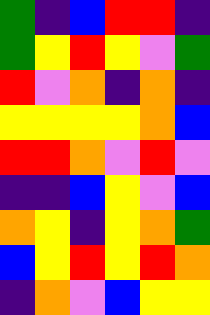[["green", "indigo", "blue", "red", "red", "indigo"], ["green", "yellow", "red", "yellow", "violet", "green"], ["red", "violet", "orange", "indigo", "orange", "indigo"], ["yellow", "yellow", "yellow", "yellow", "orange", "blue"], ["red", "red", "orange", "violet", "red", "violet"], ["indigo", "indigo", "blue", "yellow", "violet", "blue"], ["orange", "yellow", "indigo", "yellow", "orange", "green"], ["blue", "yellow", "red", "yellow", "red", "orange"], ["indigo", "orange", "violet", "blue", "yellow", "yellow"]]